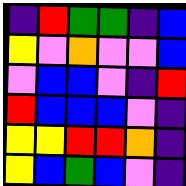[["indigo", "red", "green", "green", "indigo", "blue"], ["yellow", "violet", "orange", "violet", "violet", "blue"], ["violet", "blue", "blue", "violet", "indigo", "red"], ["red", "blue", "blue", "blue", "violet", "indigo"], ["yellow", "yellow", "red", "red", "orange", "indigo"], ["yellow", "blue", "green", "blue", "violet", "indigo"]]